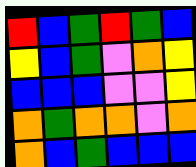[["red", "blue", "green", "red", "green", "blue"], ["yellow", "blue", "green", "violet", "orange", "yellow"], ["blue", "blue", "blue", "violet", "violet", "yellow"], ["orange", "green", "orange", "orange", "violet", "orange"], ["orange", "blue", "green", "blue", "blue", "blue"]]